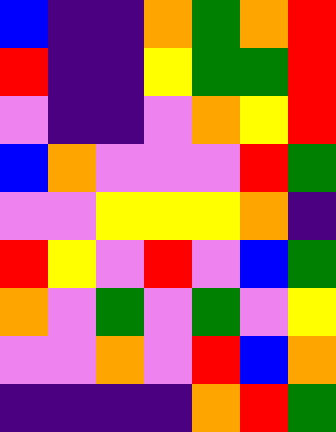[["blue", "indigo", "indigo", "orange", "green", "orange", "red"], ["red", "indigo", "indigo", "yellow", "green", "green", "red"], ["violet", "indigo", "indigo", "violet", "orange", "yellow", "red"], ["blue", "orange", "violet", "violet", "violet", "red", "green"], ["violet", "violet", "yellow", "yellow", "yellow", "orange", "indigo"], ["red", "yellow", "violet", "red", "violet", "blue", "green"], ["orange", "violet", "green", "violet", "green", "violet", "yellow"], ["violet", "violet", "orange", "violet", "red", "blue", "orange"], ["indigo", "indigo", "indigo", "indigo", "orange", "red", "green"]]